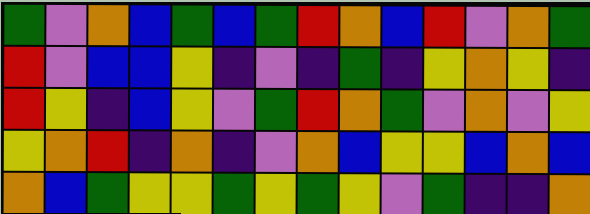[["green", "violet", "orange", "blue", "green", "blue", "green", "red", "orange", "blue", "red", "violet", "orange", "green"], ["red", "violet", "blue", "blue", "yellow", "indigo", "violet", "indigo", "green", "indigo", "yellow", "orange", "yellow", "indigo"], ["red", "yellow", "indigo", "blue", "yellow", "violet", "green", "red", "orange", "green", "violet", "orange", "violet", "yellow"], ["yellow", "orange", "red", "indigo", "orange", "indigo", "violet", "orange", "blue", "yellow", "yellow", "blue", "orange", "blue"], ["orange", "blue", "green", "yellow", "yellow", "green", "yellow", "green", "yellow", "violet", "green", "indigo", "indigo", "orange"]]